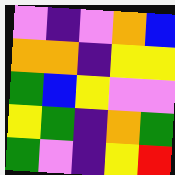[["violet", "indigo", "violet", "orange", "blue"], ["orange", "orange", "indigo", "yellow", "yellow"], ["green", "blue", "yellow", "violet", "violet"], ["yellow", "green", "indigo", "orange", "green"], ["green", "violet", "indigo", "yellow", "red"]]